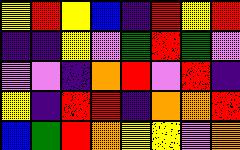[["yellow", "red", "yellow", "blue", "indigo", "red", "yellow", "red"], ["indigo", "indigo", "yellow", "violet", "green", "red", "green", "violet"], ["violet", "violet", "indigo", "orange", "red", "violet", "red", "indigo"], ["yellow", "indigo", "red", "red", "indigo", "orange", "orange", "red"], ["blue", "green", "red", "orange", "yellow", "yellow", "violet", "orange"]]